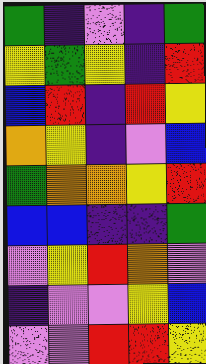[["green", "indigo", "violet", "indigo", "green"], ["yellow", "green", "yellow", "indigo", "red"], ["blue", "red", "indigo", "red", "yellow"], ["orange", "yellow", "indigo", "violet", "blue"], ["green", "orange", "orange", "yellow", "red"], ["blue", "blue", "indigo", "indigo", "green"], ["violet", "yellow", "red", "orange", "violet"], ["indigo", "violet", "violet", "yellow", "blue"], ["violet", "violet", "red", "red", "yellow"]]